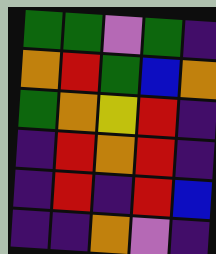[["green", "green", "violet", "green", "indigo"], ["orange", "red", "green", "blue", "orange"], ["green", "orange", "yellow", "red", "indigo"], ["indigo", "red", "orange", "red", "indigo"], ["indigo", "red", "indigo", "red", "blue"], ["indigo", "indigo", "orange", "violet", "indigo"]]